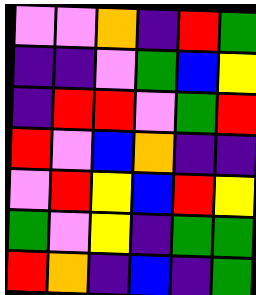[["violet", "violet", "orange", "indigo", "red", "green"], ["indigo", "indigo", "violet", "green", "blue", "yellow"], ["indigo", "red", "red", "violet", "green", "red"], ["red", "violet", "blue", "orange", "indigo", "indigo"], ["violet", "red", "yellow", "blue", "red", "yellow"], ["green", "violet", "yellow", "indigo", "green", "green"], ["red", "orange", "indigo", "blue", "indigo", "green"]]